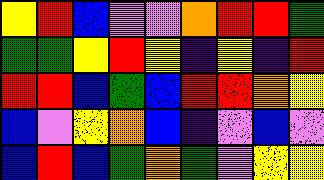[["yellow", "red", "blue", "violet", "violet", "orange", "red", "red", "green"], ["green", "green", "yellow", "red", "yellow", "indigo", "yellow", "indigo", "red"], ["red", "red", "blue", "green", "blue", "red", "red", "orange", "yellow"], ["blue", "violet", "yellow", "orange", "blue", "indigo", "violet", "blue", "violet"], ["blue", "red", "blue", "green", "orange", "green", "violet", "yellow", "yellow"]]